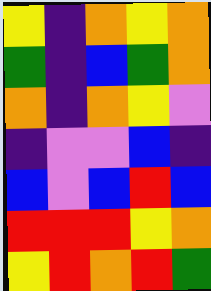[["yellow", "indigo", "orange", "yellow", "orange"], ["green", "indigo", "blue", "green", "orange"], ["orange", "indigo", "orange", "yellow", "violet"], ["indigo", "violet", "violet", "blue", "indigo"], ["blue", "violet", "blue", "red", "blue"], ["red", "red", "red", "yellow", "orange"], ["yellow", "red", "orange", "red", "green"]]